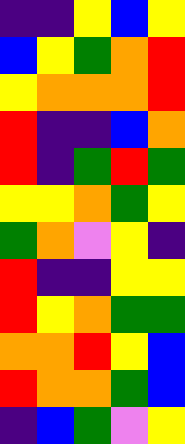[["indigo", "indigo", "yellow", "blue", "yellow"], ["blue", "yellow", "green", "orange", "red"], ["yellow", "orange", "orange", "orange", "red"], ["red", "indigo", "indigo", "blue", "orange"], ["red", "indigo", "green", "red", "green"], ["yellow", "yellow", "orange", "green", "yellow"], ["green", "orange", "violet", "yellow", "indigo"], ["red", "indigo", "indigo", "yellow", "yellow"], ["red", "yellow", "orange", "green", "green"], ["orange", "orange", "red", "yellow", "blue"], ["red", "orange", "orange", "green", "blue"], ["indigo", "blue", "green", "violet", "yellow"]]